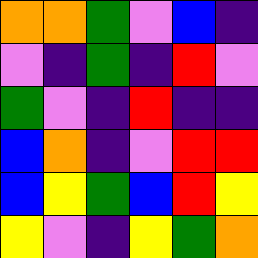[["orange", "orange", "green", "violet", "blue", "indigo"], ["violet", "indigo", "green", "indigo", "red", "violet"], ["green", "violet", "indigo", "red", "indigo", "indigo"], ["blue", "orange", "indigo", "violet", "red", "red"], ["blue", "yellow", "green", "blue", "red", "yellow"], ["yellow", "violet", "indigo", "yellow", "green", "orange"]]